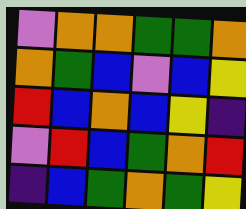[["violet", "orange", "orange", "green", "green", "orange"], ["orange", "green", "blue", "violet", "blue", "yellow"], ["red", "blue", "orange", "blue", "yellow", "indigo"], ["violet", "red", "blue", "green", "orange", "red"], ["indigo", "blue", "green", "orange", "green", "yellow"]]